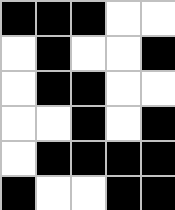[["black", "black", "black", "white", "white"], ["white", "black", "white", "white", "black"], ["white", "black", "black", "white", "white"], ["white", "white", "black", "white", "black"], ["white", "black", "black", "black", "black"], ["black", "white", "white", "black", "black"]]